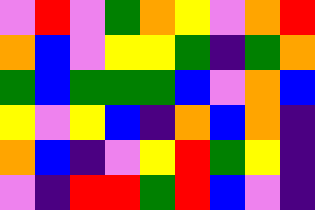[["violet", "red", "violet", "green", "orange", "yellow", "violet", "orange", "red"], ["orange", "blue", "violet", "yellow", "yellow", "green", "indigo", "green", "orange"], ["green", "blue", "green", "green", "green", "blue", "violet", "orange", "blue"], ["yellow", "violet", "yellow", "blue", "indigo", "orange", "blue", "orange", "indigo"], ["orange", "blue", "indigo", "violet", "yellow", "red", "green", "yellow", "indigo"], ["violet", "indigo", "red", "red", "green", "red", "blue", "violet", "indigo"]]